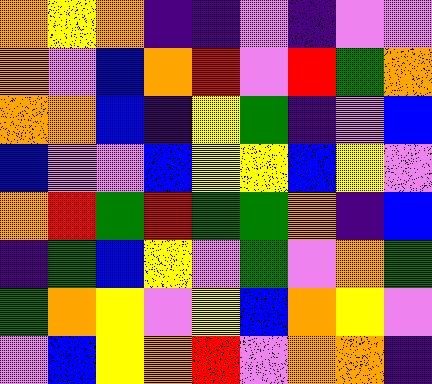[["orange", "yellow", "orange", "indigo", "indigo", "violet", "indigo", "violet", "violet"], ["orange", "violet", "blue", "orange", "red", "violet", "red", "green", "orange"], ["orange", "orange", "blue", "indigo", "yellow", "green", "indigo", "violet", "blue"], ["blue", "violet", "violet", "blue", "yellow", "yellow", "blue", "yellow", "violet"], ["orange", "red", "green", "red", "green", "green", "orange", "indigo", "blue"], ["indigo", "green", "blue", "yellow", "violet", "green", "violet", "orange", "green"], ["green", "orange", "yellow", "violet", "yellow", "blue", "orange", "yellow", "violet"], ["violet", "blue", "yellow", "orange", "red", "violet", "orange", "orange", "indigo"]]